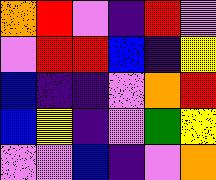[["orange", "red", "violet", "indigo", "red", "violet"], ["violet", "red", "red", "blue", "indigo", "yellow"], ["blue", "indigo", "indigo", "violet", "orange", "red"], ["blue", "yellow", "indigo", "violet", "green", "yellow"], ["violet", "violet", "blue", "indigo", "violet", "orange"]]